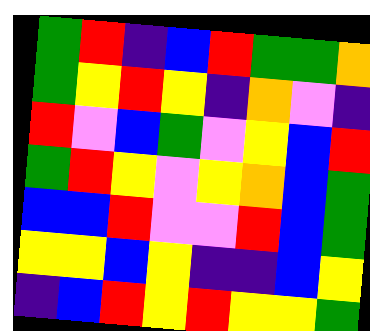[["green", "red", "indigo", "blue", "red", "green", "green", "orange"], ["green", "yellow", "red", "yellow", "indigo", "orange", "violet", "indigo"], ["red", "violet", "blue", "green", "violet", "yellow", "blue", "red"], ["green", "red", "yellow", "violet", "yellow", "orange", "blue", "green"], ["blue", "blue", "red", "violet", "violet", "red", "blue", "green"], ["yellow", "yellow", "blue", "yellow", "indigo", "indigo", "blue", "yellow"], ["indigo", "blue", "red", "yellow", "red", "yellow", "yellow", "green"]]